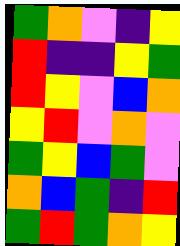[["green", "orange", "violet", "indigo", "yellow"], ["red", "indigo", "indigo", "yellow", "green"], ["red", "yellow", "violet", "blue", "orange"], ["yellow", "red", "violet", "orange", "violet"], ["green", "yellow", "blue", "green", "violet"], ["orange", "blue", "green", "indigo", "red"], ["green", "red", "green", "orange", "yellow"]]